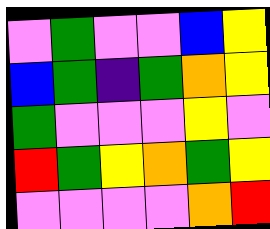[["violet", "green", "violet", "violet", "blue", "yellow"], ["blue", "green", "indigo", "green", "orange", "yellow"], ["green", "violet", "violet", "violet", "yellow", "violet"], ["red", "green", "yellow", "orange", "green", "yellow"], ["violet", "violet", "violet", "violet", "orange", "red"]]